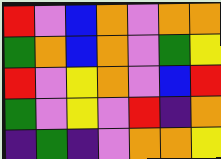[["red", "violet", "blue", "orange", "violet", "orange", "orange"], ["green", "orange", "blue", "orange", "violet", "green", "yellow"], ["red", "violet", "yellow", "orange", "violet", "blue", "red"], ["green", "violet", "yellow", "violet", "red", "indigo", "orange"], ["indigo", "green", "indigo", "violet", "orange", "orange", "yellow"]]